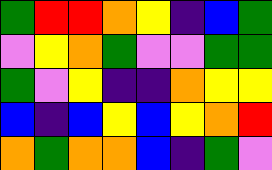[["green", "red", "red", "orange", "yellow", "indigo", "blue", "green"], ["violet", "yellow", "orange", "green", "violet", "violet", "green", "green"], ["green", "violet", "yellow", "indigo", "indigo", "orange", "yellow", "yellow"], ["blue", "indigo", "blue", "yellow", "blue", "yellow", "orange", "red"], ["orange", "green", "orange", "orange", "blue", "indigo", "green", "violet"]]